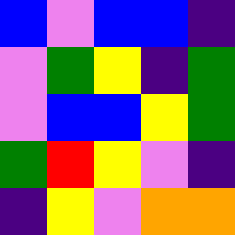[["blue", "violet", "blue", "blue", "indigo"], ["violet", "green", "yellow", "indigo", "green"], ["violet", "blue", "blue", "yellow", "green"], ["green", "red", "yellow", "violet", "indigo"], ["indigo", "yellow", "violet", "orange", "orange"]]